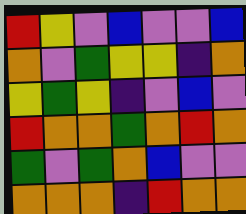[["red", "yellow", "violet", "blue", "violet", "violet", "blue"], ["orange", "violet", "green", "yellow", "yellow", "indigo", "orange"], ["yellow", "green", "yellow", "indigo", "violet", "blue", "violet"], ["red", "orange", "orange", "green", "orange", "red", "orange"], ["green", "violet", "green", "orange", "blue", "violet", "violet"], ["orange", "orange", "orange", "indigo", "red", "orange", "orange"]]